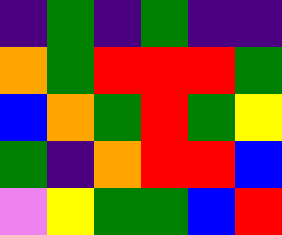[["indigo", "green", "indigo", "green", "indigo", "indigo"], ["orange", "green", "red", "red", "red", "green"], ["blue", "orange", "green", "red", "green", "yellow"], ["green", "indigo", "orange", "red", "red", "blue"], ["violet", "yellow", "green", "green", "blue", "red"]]